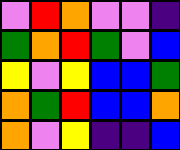[["violet", "red", "orange", "violet", "violet", "indigo"], ["green", "orange", "red", "green", "violet", "blue"], ["yellow", "violet", "yellow", "blue", "blue", "green"], ["orange", "green", "red", "blue", "blue", "orange"], ["orange", "violet", "yellow", "indigo", "indigo", "blue"]]